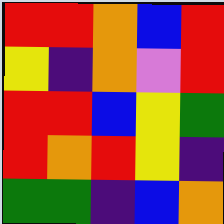[["red", "red", "orange", "blue", "red"], ["yellow", "indigo", "orange", "violet", "red"], ["red", "red", "blue", "yellow", "green"], ["red", "orange", "red", "yellow", "indigo"], ["green", "green", "indigo", "blue", "orange"]]